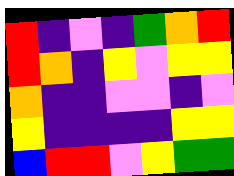[["red", "indigo", "violet", "indigo", "green", "orange", "red"], ["red", "orange", "indigo", "yellow", "violet", "yellow", "yellow"], ["orange", "indigo", "indigo", "violet", "violet", "indigo", "violet"], ["yellow", "indigo", "indigo", "indigo", "indigo", "yellow", "yellow"], ["blue", "red", "red", "violet", "yellow", "green", "green"]]